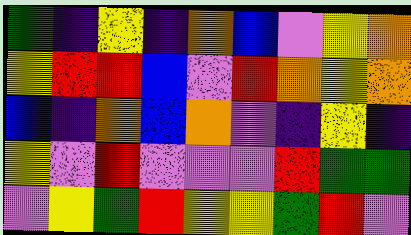[["green", "indigo", "yellow", "indigo", "orange", "blue", "violet", "yellow", "orange"], ["yellow", "red", "red", "blue", "violet", "red", "orange", "yellow", "orange"], ["blue", "indigo", "orange", "blue", "orange", "violet", "indigo", "yellow", "indigo"], ["yellow", "violet", "red", "violet", "violet", "violet", "red", "green", "green"], ["violet", "yellow", "green", "red", "yellow", "yellow", "green", "red", "violet"]]